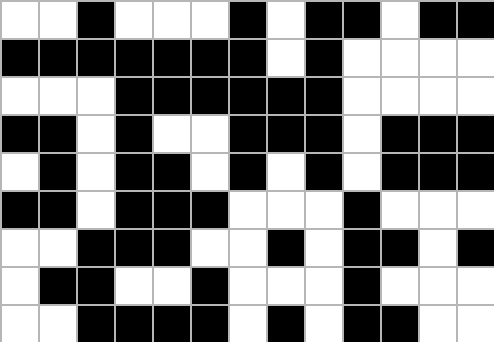[["white", "white", "black", "white", "white", "white", "black", "white", "black", "black", "white", "black", "black"], ["black", "black", "black", "black", "black", "black", "black", "white", "black", "white", "white", "white", "white"], ["white", "white", "white", "black", "black", "black", "black", "black", "black", "white", "white", "white", "white"], ["black", "black", "white", "black", "white", "white", "black", "black", "black", "white", "black", "black", "black"], ["white", "black", "white", "black", "black", "white", "black", "white", "black", "white", "black", "black", "black"], ["black", "black", "white", "black", "black", "black", "white", "white", "white", "black", "white", "white", "white"], ["white", "white", "black", "black", "black", "white", "white", "black", "white", "black", "black", "white", "black"], ["white", "black", "black", "white", "white", "black", "white", "white", "white", "black", "white", "white", "white"], ["white", "white", "black", "black", "black", "black", "white", "black", "white", "black", "black", "white", "white"]]